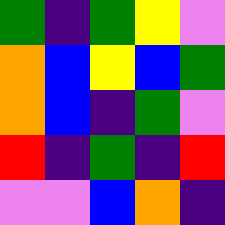[["green", "indigo", "green", "yellow", "violet"], ["orange", "blue", "yellow", "blue", "green"], ["orange", "blue", "indigo", "green", "violet"], ["red", "indigo", "green", "indigo", "red"], ["violet", "violet", "blue", "orange", "indigo"]]